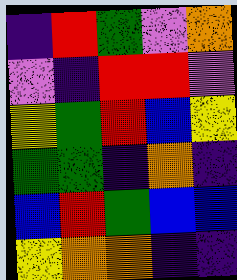[["indigo", "red", "green", "violet", "orange"], ["violet", "indigo", "red", "red", "violet"], ["yellow", "green", "red", "blue", "yellow"], ["green", "green", "indigo", "orange", "indigo"], ["blue", "red", "green", "blue", "blue"], ["yellow", "orange", "orange", "indigo", "indigo"]]